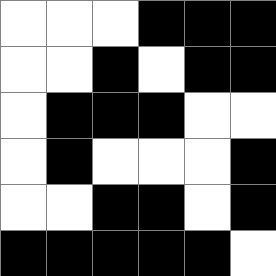[["white", "white", "white", "black", "black", "black"], ["white", "white", "black", "white", "black", "black"], ["white", "black", "black", "black", "white", "white"], ["white", "black", "white", "white", "white", "black"], ["white", "white", "black", "black", "white", "black"], ["black", "black", "black", "black", "black", "white"]]